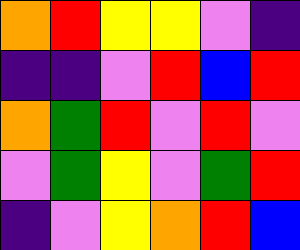[["orange", "red", "yellow", "yellow", "violet", "indigo"], ["indigo", "indigo", "violet", "red", "blue", "red"], ["orange", "green", "red", "violet", "red", "violet"], ["violet", "green", "yellow", "violet", "green", "red"], ["indigo", "violet", "yellow", "orange", "red", "blue"]]